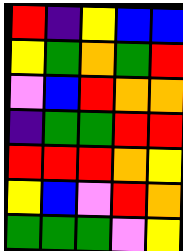[["red", "indigo", "yellow", "blue", "blue"], ["yellow", "green", "orange", "green", "red"], ["violet", "blue", "red", "orange", "orange"], ["indigo", "green", "green", "red", "red"], ["red", "red", "red", "orange", "yellow"], ["yellow", "blue", "violet", "red", "orange"], ["green", "green", "green", "violet", "yellow"]]